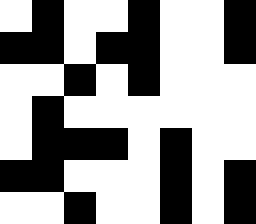[["white", "black", "white", "white", "black", "white", "white", "black"], ["black", "black", "white", "black", "black", "white", "white", "black"], ["white", "white", "black", "white", "black", "white", "white", "white"], ["white", "black", "white", "white", "white", "white", "white", "white"], ["white", "black", "black", "black", "white", "black", "white", "white"], ["black", "black", "white", "white", "white", "black", "white", "black"], ["white", "white", "black", "white", "white", "black", "white", "black"]]